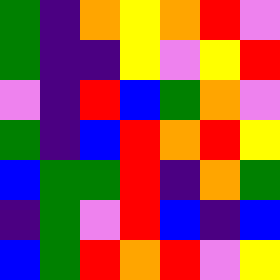[["green", "indigo", "orange", "yellow", "orange", "red", "violet"], ["green", "indigo", "indigo", "yellow", "violet", "yellow", "red"], ["violet", "indigo", "red", "blue", "green", "orange", "violet"], ["green", "indigo", "blue", "red", "orange", "red", "yellow"], ["blue", "green", "green", "red", "indigo", "orange", "green"], ["indigo", "green", "violet", "red", "blue", "indigo", "blue"], ["blue", "green", "red", "orange", "red", "violet", "yellow"]]